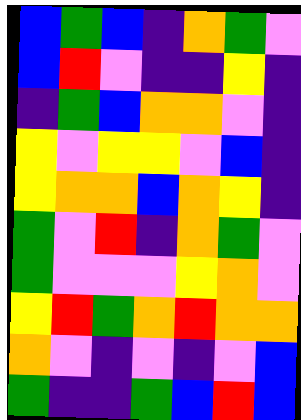[["blue", "green", "blue", "indigo", "orange", "green", "violet"], ["blue", "red", "violet", "indigo", "indigo", "yellow", "indigo"], ["indigo", "green", "blue", "orange", "orange", "violet", "indigo"], ["yellow", "violet", "yellow", "yellow", "violet", "blue", "indigo"], ["yellow", "orange", "orange", "blue", "orange", "yellow", "indigo"], ["green", "violet", "red", "indigo", "orange", "green", "violet"], ["green", "violet", "violet", "violet", "yellow", "orange", "violet"], ["yellow", "red", "green", "orange", "red", "orange", "orange"], ["orange", "violet", "indigo", "violet", "indigo", "violet", "blue"], ["green", "indigo", "indigo", "green", "blue", "red", "blue"]]